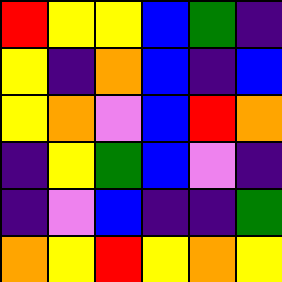[["red", "yellow", "yellow", "blue", "green", "indigo"], ["yellow", "indigo", "orange", "blue", "indigo", "blue"], ["yellow", "orange", "violet", "blue", "red", "orange"], ["indigo", "yellow", "green", "blue", "violet", "indigo"], ["indigo", "violet", "blue", "indigo", "indigo", "green"], ["orange", "yellow", "red", "yellow", "orange", "yellow"]]